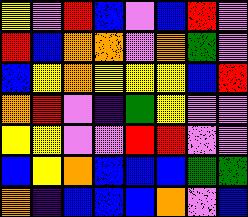[["yellow", "violet", "red", "blue", "violet", "blue", "red", "violet"], ["red", "blue", "orange", "orange", "violet", "orange", "green", "violet"], ["blue", "yellow", "orange", "yellow", "yellow", "yellow", "blue", "red"], ["orange", "red", "violet", "indigo", "green", "yellow", "violet", "violet"], ["yellow", "yellow", "violet", "violet", "red", "red", "violet", "violet"], ["blue", "yellow", "orange", "blue", "blue", "blue", "green", "green"], ["orange", "indigo", "blue", "blue", "blue", "orange", "violet", "blue"]]